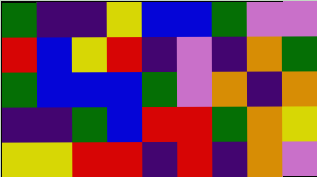[["green", "indigo", "indigo", "yellow", "blue", "blue", "green", "violet", "violet"], ["red", "blue", "yellow", "red", "indigo", "violet", "indigo", "orange", "green"], ["green", "blue", "blue", "blue", "green", "violet", "orange", "indigo", "orange"], ["indigo", "indigo", "green", "blue", "red", "red", "green", "orange", "yellow"], ["yellow", "yellow", "red", "red", "indigo", "red", "indigo", "orange", "violet"]]